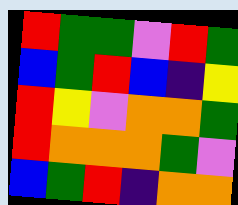[["red", "green", "green", "violet", "red", "green"], ["blue", "green", "red", "blue", "indigo", "yellow"], ["red", "yellow", "violet", "orange", "orange", "green"], ["red", "orange", "orange", "orange", "green", "violet"], ["blue", "green", "red", "indigo", "orange", "orange"]]